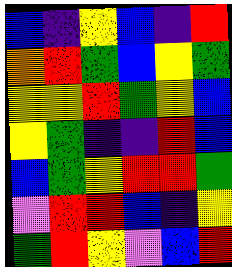[["blue", "indigo", "yellow", "blue", "indigo", "red"], ["orange", "red", "green", "blue", "yellow", "green"], ["yellow", "yellow", "red", "green", "yellow", "blue"], ["yellow", "green", "indigo", "indigo", "red", "blue"], ["blue", "green", "yellow", "red", "red", "green"], ["violet", "red", "red", "blue", "indigo", "yellow"], ["green", "red", "yellow", "violet", "blue", "red"]]